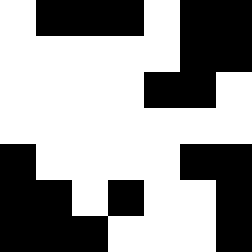[["white", "black", "black", "black", "white", "black", "black"], ["white", "white", "white", "white", "white", "black", "black"], ["white", "white", "white", "white", "black", "black", "white"], ["white", "white", "white", "white", "white", "white", "white"], ["black", "white", "white", "white", "white", "black", "black"], ["black", "black", "white", "black", "white", "white", "black"], ["black", "black", "black", "white", "white", "white", "black"]]